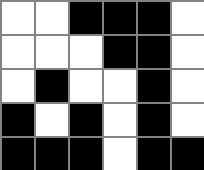[["white", "white", "black", "black", "black", "white"], ["white", "white", "white", "black", "black", "white"], ["white", "black", "white", "white", "black", "white"], ["black", "white", "black", "white", "black", "white"], ["black", "black", "black", "white", "black", "black"]]